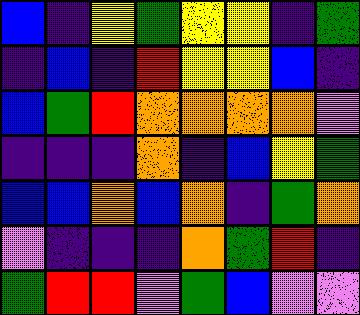[["blue", "indigo", "yellow", "green", "yellow", "yellow", "indigo", "green"], ["indigo", "blue", "indigo", "red", "yellow", "yellow", "blue", "indigo"], ["blue", "green", "red", "orange", "orange", "orange", "orange", "violet"], ["indigo", "indigo", "indigo", "orange", "indigo", "blue", "yellow", "green"], ["blue", "blue", "orange", "blue", "orange", "indigo", "green", "orange"], ["violet", "indigo", "indigo", "indigo", "orange", "green", "red", "indigo"], ["green", "red", "red", "violet", "green", "blue", "violet", "violet"]]